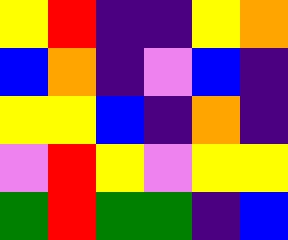[["yellow", "red", "indigo", "indigo", "yellow", "orange"], ["blue", "orange", "indigo", "violet", "blue", "indigo"], ["yellow", "yellow", "blue", "indigo", "orange", "indigo"], ["violet", "red", "yellow", "violet", "yellow", "yellow"], ["green", "red", "green", "green", "indigo", "blue"]]